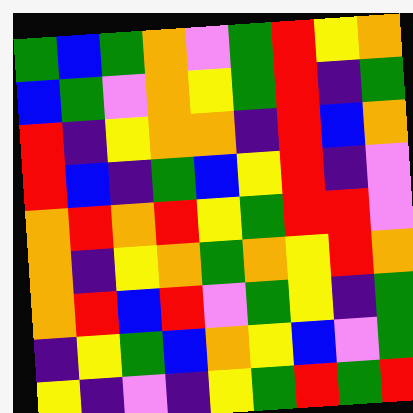[["green", "blue", "green", "orange", "violet", "green", "red", "yellow", "orange"], ["blue", "green", "violet", "orange", "yellow", "green", "red", "indigo", "green"], ["red", "indigo", "yellow", "orange", "orange", "indigo", "red", "blue", "orange"], ["red", "blue", "indigo", "green", "blue", "yellow", "red", "indigo", "violet"], ["orange", "red", "orange", "red", "yellow", "green", "red", "red", "violet"], ["orange", "indigo", "yellow", "orange", "green", "orange", "yellow", "red", "orange"], ["orange", "red", "blue", "red", "violet", "green", "yellow", "indigo", "green"], ["indigo", "yellow", "green", "blue", "orange", "yellow", "blue", "violet", "green"], ["yellow", "indigo", "violet", "indigo", "yellow", "green", "red", "green", "red"]]